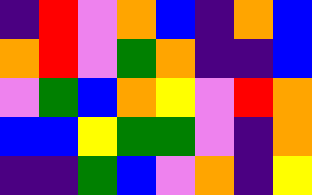[["indigo", "red", "violet", "orange", "blue", "indigo", "orange", "blue"], ["orange", "red", "violet", "green", "orange", "indigo", "indigo", "blue"], ["violet", "green", "blue", "orange", "yellow", "violet", "red", "orange"], ["blue", "blue", "yellow", "green", "green", "violet", "indigo", "orange"], ["indigo", "indigo", "green", "blue", "violet", "orange", "indigo", "yellow"]]